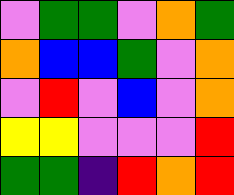[["violet", "green", "green", "violet", "orange", "green"], ["orange", "blue", "blue", "green", "violet", "orange"], ["violet", "red", "violet", "blue", "violet", "orange"], ["yellow", "yellow", "violet", "violet", "violet", "red"], ["green", "green", "indigo", "red", "orange", "red"]]